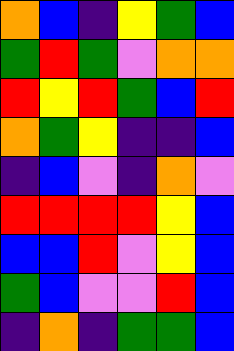[["orange", "blue", "indigo", "yellow", "green", "blue"], ["green", "red", "green", "violet", "orange", "orange"], ["red", "yellow", "red", "green", "blue", "red"], ["orange", "green", "yellow", "indigo", "indigo", "blue"], ["indigo", "blue", "violet", "indigo", "orange", "violet"], ["red", "red", "red", "red", "yellow", "blue"], ["blue", "blue", "red", "violet", "yellow", "blue"], ["green", "blue", "violet", "violet", "red", "blue"], ["indigo", "orange", "indigo", "green", "green", "blue"]]